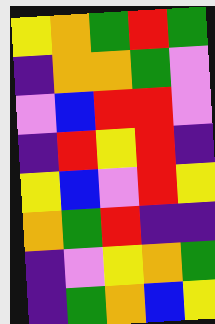[["yellow", "orange", "green", "red", "green"], ["indigo", "orange", "orange", "green", "violet"], ["violet", "blue", "red", "red", "violet"], ["indigo", "red", "yellow", "red", "indigo"], ["yellow", "blue", "violet", "red", "yellow"], ["orange", "green", "red", "indigo", "indigo"], ["indigo", "violet", "yellow", "orange", "green"], ["indigo", "green", "orange", "blue", "yellow"]]